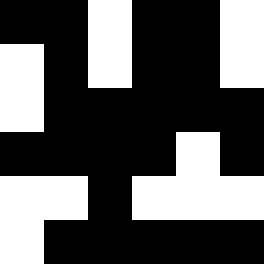[["black", "black", "white", "black", "black", "white"], ["white", "black", "white", "black", "black", "white"], ["white", "black", "black", "black", "black", "black"], ["black", "black", "black", "black", "white", "black"], ["white", "white", "black", "white", "white", "white"], ["white", "black", "black", "black", "black", "black"]]